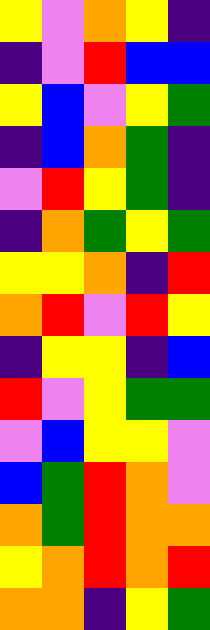[["yellow", "violet", "orange", "yellow", "indigo"], ["indigo", "violet", "red", "blue", "blue"], ["yellow", "blue", "violet", "yellow", "green"], ["indigo", "blue", "orange", "green", "indigo"], ["violet", "red", "yellow", "green", "indigo"], ["indigo", "orange", "green", "yellow", "green"], ["yellow", "yellow", "orange", "indigo", "red"], ["orange", "red", "violet", "red", "yellow"], ["indigo", "yellow", "yellow", "indigo", "blue"], ["red", "violet", "yellow", "green", "green"], ["violet", "blue", "yellow", "yellow", "violet"], ["blue", "green", "red", "orange", "violet"], ["orange", "green", "red", "orange", "orange"], ["yellow", "orange", "red", "orange", "red"], ["orange", "orange", "indigo", "yellow", "green"]]